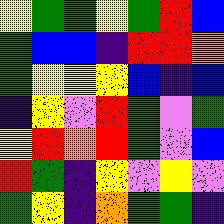[["yellow", "green", "green", "yellow", "green", "red", "blue"], ["green", "blue", "blue", "indigo", "red", "red", "orange"], ["green", "yellow", "yellow", "yellow", "blue", "indigo", "blue"], ["indigo", "yellow", "violet", "red", "green", "violet", "green"], ["yellow", "red", "orange", "red", "green", "violet", "blue"], ["red", "green", "indigo", "yellow", "violet", "yellow", "violet"], ["green", "yellow", "indigo", "orange", "green", "green", "indigo"]]